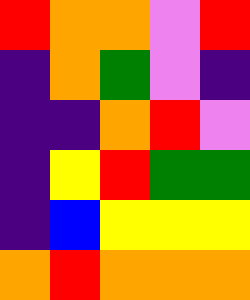[["red", "orange", "orange", "violet", "red"], ["indigo", "orange", "green", "violet", "indigo"], ["indigo", "indigo", "orange", "red", "violet"], ["indigo", "yellow", "red", "green", "green"], ["indigo", "blue", "yellow", "yellow", "yellow"], ["orange", "red", "orange", "orange", "orange"]]